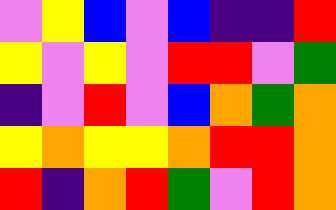[["violet", "yellow", "blue", "violet", "blue", "indigo", "indigo", "red"], ["yellow", "violet", "yellow", "violet", "red", "red", "violet", "green"], ["indigo", "violet", "red", "violet", "blue", "orange", "green", "orange"], ["yellow", "orange", "yellow", "yellow", "orange", "red", "red", "orange"], ["red", "indigo", "orange", "red", "green", "violet", "red", "orange"]]